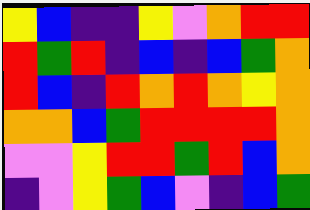[["yellow", "blue", "indigo", "indigo", "yellow", "violet", "orange", "red", "red"], ["red", "green", "red", "indigo", "blue", "indigo", "blue", "green", "orange"], ["red", "blue", "indigo", "red", "orange", "red", "orange", "yellow", "orange"], ["orange", "orange", "blue", "green", "red", "red", "red", "red", "orange"], ["violet", "violet", "yellow", "red", "red", "green", "red", "blue", "orange"], ["indigo", "violet", "yellow", "green", "blue", "violet", "indigo", "blue", "green"]]